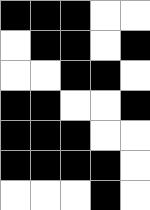[["black", "black", "black", "white", "white"], ["white", "black", "black", "white", "black"], ["white", "white", "black", "black", "white"], ["black", "black", "white", "white", "black"], ["black", "black", "black", "white", "white"], ["black", "black", "black", "black", "white"], ["white", "white", "white", "black", "white"]]